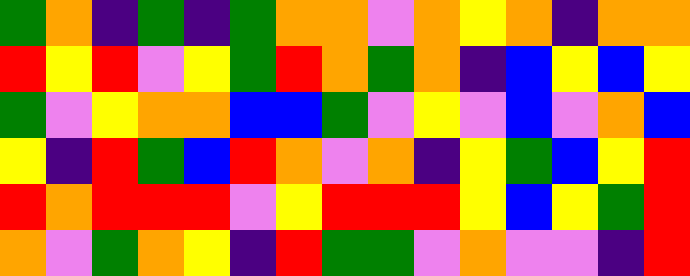[["green", "orange", "indigo", "green", "indigo", "green", "orange", "orange", "violet", "orange", "yellow", "orange", "indigo", "orange", "orange"], ["red", "yellow", "red", "violet", "yellow", "green", "red", "orange", "green", "orange", "indigo", "blue", "yellow", "blue", "yellow"], ["green", "violet", "yellow", "orange", "orange", "blue", "blue", "green", "violet", "yellow", "violet", "blue", "violet", "orange", "blue"], ["yellow", "indigo", "red", "green", "blue", "red", "orange", "violet", "orange", "indigo", "yellow", "green", "blue", "yellow", "red"], ["red", "orange", "red", "red", "red", "violet", "yellow", "red", "red", "red", "yellow", "blue", "yellow", "green", "red"], ["orange", "violet", "green", "orange", "yellow", "indigo", "red", "green", "green", "violet", "orange", "violet", "violet", "indigo", "red"]]